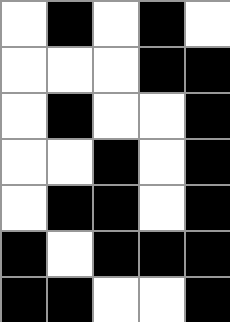[["white", "black", "white", "black", "white"], ["white", "white", "white", "black", "black"], ["white", "black", "white", "white", "black"], ["white", "white", "black", "white", "black"], ["white", "black", "black", "white", "black"], ["black", "white", "black", "black", "black"], ["black", "black", "white", "white", "black"]]